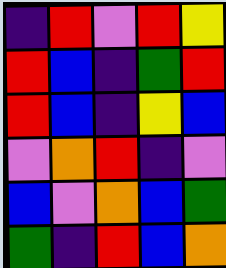[["indigo", "red", "violet", "red", "yellow"], ["red", "blue", "indigo", "green", "red"], ["red", "blue", "indigo", "yellow", "blue"], ["violet", "orange", "red", "indigo", "violet"], ["blue", "violet", "orange", "blue", "green"], ["green", "indigo", "red", "blue", "orange"]]